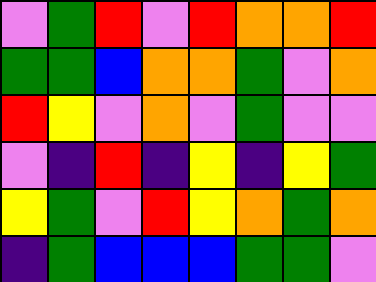[["violet", "green", "red", "violet", "red", "orange", "orange", "red"], ["green", "green", "blue", "orange", "orange", "green", "violet", "orange"], ["red", "yellow", "violet", "orange", "violet", "green", "violet", "violet"], ["violet", "indigo", "red", "indigo", "yellow", "indigo", "yellow", "green"], ["yellow", "green", "violet", "red", "yellow", "orange", "green", "orange"], ["indigo", "green", "blue", "blue", "blue", "green", "green", "violet"]]